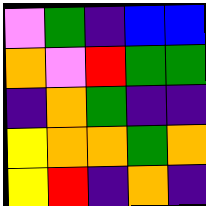[["violet", "green", "indigo", "blue", "blue"], ["orange", "violet", "red", "green", "green"], ["indigo", "orange", "green", "indigo", "indigo"], ["yellow", "orange", "orange", "green", "orange"], ["yellow", "red", "indigo", "orange", "indigo"]]